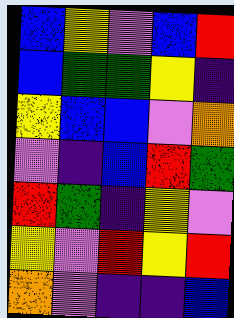[["blue", "yellow", "violet", "blue", "red"], ["blue", "green", "green", "yellow", "indigo"], ["yellow", "blue", "blue", "violet", "orange"], ["violet", "indigo", "blue", "red", "green"], ["red", "green", "indigo", "yellow", "violet"], ["yellow", "violet", "red", "yellow", "red"], ["orange", "violet", "indigo", "indigo", "blue"]]